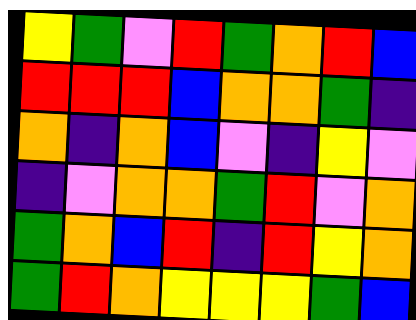[["yellow", "green", "violet", "red", "green", "orange", "red", "blue"], ["red", "red", "red", "blue", "orange", "orange", "green", "indigo"], ["orange", "indigo", "orange", "blue", "violet", "indigo", "yellow", "violet"], ["indigo", "violet", "orange", "orange", "green", "red", "violet", "orange"], ["green", "orange", "blue", "red", "indigo", "red", "yellow", "orange"], ["green", "red", "orange", "yellow", "yellow", "yellow", "green", "blue"]]